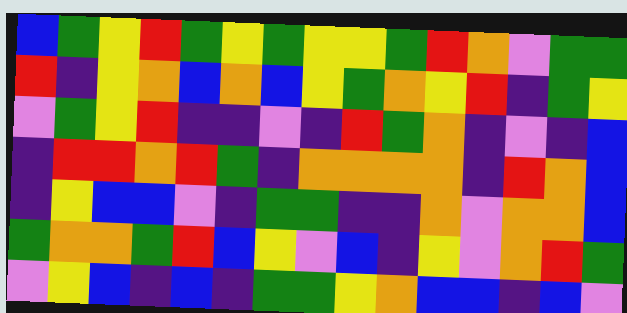[["blue", "green", "yellow", "red", "green", "yellow", "green", "yellow", "yellow", "green", "red", "orange", "violet", "green", "green"], ["red", "indigo", "yellow", "orange", "blue", "orange", "blue", "yellow", "green", "orange", "yellow", "red", "indigo", "green", "yellow"], ["violet", "green", "yellow", "red", "indigo", "indigo", "violet", "indigo", "red", "green", "orange", "indigo", "violet", "indigo", "blue"], ["indigo", "red", "red", "orange", "red", "green", "indigo", "orange", "orange", "orange", "orange", "indigo", "red", "orange", "blue"], ["indigo", "yellow", "blue", "blue", "violet", "indigo", "green", "green", "indigo", "indigo", "orange", "violet", "orange", "orange", "blue"], ["green", "orange", "orange", "green", "red", "blue", "yellow", "violet", "blue", "indigo", "yellow", "violet", "orange", "red", "green"], ["violet", "yellow", "blue", "indigo", "blue", "indigo", "green", "green", "yellow", "orange", "blue", "blue", "indigo", "blue", "violet"]]